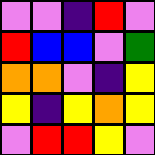[["violet", "violet", "indigo", "red", "violet"], ["red", "blue", "blue", "violet", "green"], ["orange", "orange", "violet", "indigo", "yellow"], ["yellow", "indigo", "yellow", "orange", "yellow"], ["violet", "red", "red", "yellow", "violet"]]